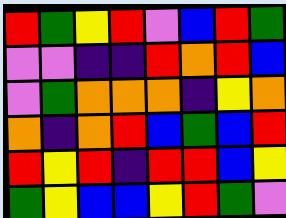[["red", "green", "yellow", "red", "violet", "blue", "red", "green"], ["violet", "violet", "indigo", "indigo", "red", "orange", "red", "blue"], ["violet", "green", "orange", "orange", "orange", "indigo", "yellow", "orange"], ["orange", "indigo", "orange", "red", "blue", "green", "blue", "red"], ["red", "yellow", "red", "indigo", "red", "red", "blue", "yellow"], ["green", "yellow", "blue", "blue", "yellow", "red", "green", "violet"]]